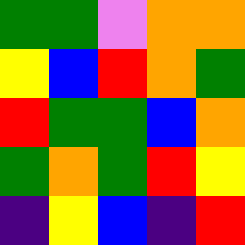[["green", "green", "violet", "orange", "orange"], ["yellow", "blue", "red", "orange", "green"], ["red", "green", "green", "blue", "orange"], ["green", "orange", "green", "red", "yellow"], ["indigo", "yellow", "blue", "indigo", "red"]]